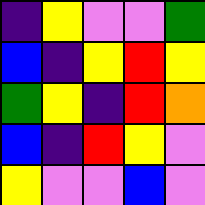[["indigo", "yellow", "violet", "violet", "green"], ["blue", "indigo", "yellow", "red", "yellow"], ["green", "yellow", "indigo", "red", "orange"], ["blue", "indigo", "red", "yellow", "violet"], ["yellow", "violet", "violet", "blue", "violet"]]